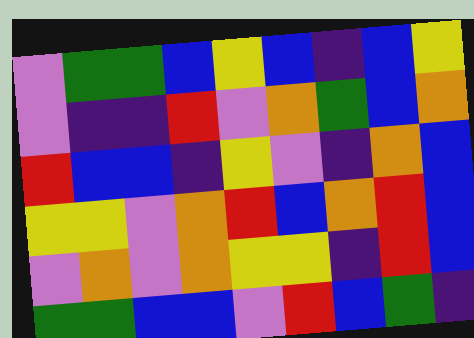[["violet", "green", "green", "blue", "yellow", "blue", "indigo", "blue", "yellow"], ["violet", "indigo", "indigo", "red", "violet", "orange", "green", "blue", "orange"], ["red", "blue", "blue", "indigo", "yellow", "violet", "indigo", "orange", "blue"], ["yellow", "yellow", "violet", "orange", "red", "blue", "orange", "red", "blue"], ["violet", "orange", "violet", "orange", "yellow", "yellow", "indigo", "red", "blue"], ["green", "green", "blue", "blue", "violet", "red", "blue", "green", "indigo"]]